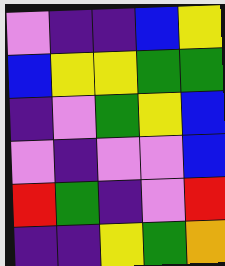[["violet", "indigo", "indigo", "blue", "yellow"], ["blue", "yellow", "yellow", "green", "green"], ["indigo", "violet", "green", "yellow", "blue"], ["violet", "indigo", "violet", "violet", "blue"], ["red", "green", "indigo", "violet", "red"], ["indigo", "indigo", "yellow", "green", "orange"]]